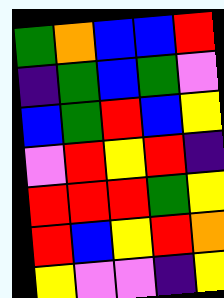[["green", "orange", "blue", "blue", "red"], ["indigo", "green", "blue", "green", "violet"], ["blue", "green", "red", "blue", "yellow"], ["violet", "red", "yellow", "red", "indigo"], ["red", "red", "red", "green", "yellow"], ["red", "blue", "yellow", "red", "orange"], ["yellow", "violet", "violet", "indigo", "yellow"]]